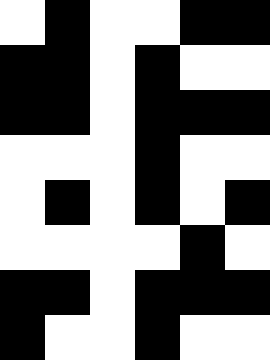[["white", "black", "white", "white", "black", "black"], ["black", "black", "white", "black", "white", "white"], ["black", "black", "white", "black", "black", "black"], ["white", "white", "white", "black", "white", "white"], ["white", "black", "white", "black", "white", "black"], ["white", "white", "white", "white", "black", "white"], ["black", "black", "white", "black", "black", "black"], ["black", "white", "white", "black", "white", "white"]]